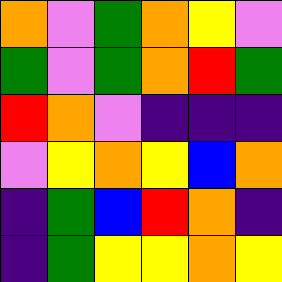[["orange", "violet", "green", "orange", "yellow", "violet"], ["green", "violet", "green", "orange", "red", "green"], ["red", "orange", "violet", "indigo", "indigo", "indigo"], ["violet", "yellow", "orange", "yellow", "blue", "orange"], ["indigo", "green", "blue", "red", "orange", "indigo"], ["indigo", "green", "yellow", "yellow", "orange", "yellow"]]